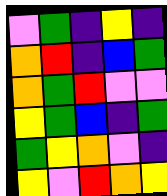[["violet", "green", "indigo", "yellow", "indigo"], ["orange", "red", "indigo", "blue", "green"], ["orange", "green", "red", "violet", "violet"], ["yellow", "green", "blue", "indigo", "green"], ["green", "yellow", "orange", "violet", "indigo"], ["yellow", "violet", "red", "orange", "yellow"]]